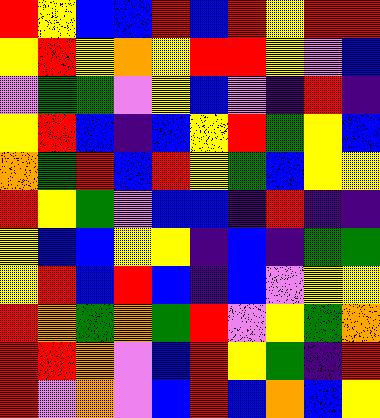[["red", "yellow", "blue", "blue", "red", "blue", "red", "yellow", "red", "red"], ["yellow", "red", "yellow", "orange", "yellow", "red", "red", "yellow", "violet", "blue"], ["violet", "green", "green", "violet", "yellow", "blue", "violet", "indigo", "red", "indigo"], ["yellow", "red", "blue", "indigo", "blue", "yellow", "red", "green", "yellow", "blue"], ["orange", "green", "red", "blue", "red", "yellow", "green", "blue", "yellow", "yellow"], ["red", "yellow", "green", "violet", "blue", "blue", "indigo", "red", "indigo", "indigo"], ["yellow", "blue", "blue", "yellow", "yellow", "indigo", "blue", "indigo", "green", "green"], ["yellow", "red", "blue", "red", "blue", "indigo", "blue", "violet", "yellow", "yellow"], ["red", "orange", "green", "orange", "green", "red", "violet", "yellow", "green", "orange"], ["red", "red", "orange", "violet", "blue", "red", "yellow", "green", "indigo", "red"], ["red", "violet", "orange", "violet", "blue", "red", "blue", "orange", "blue", "yellow"]]